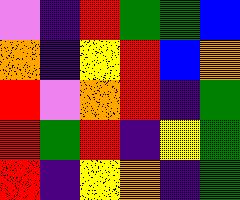[["violet", "indigo", "red", "green", "green", "blue"], ["orange", "indigo", "yellow", "red", "blue", "orange"], ["red", "violet", "orange", "red", "indigo", "green"], ["red", "green", "red", "indigo", "yellow", "green"], ["red", "indigo", "yellow", "orange", "indigo", "green"]]